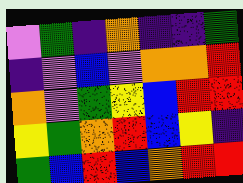[["violet", "green", "indigo", "orange", "indigo", "indigo", "green"], ["indigo", "violet", "blue", "violet", "orange", "orange", "red"], ["orange", "violet", "green", "yellow", "blue", "red", "red"], ["yellow", "green", "orange", "red", "blue", "yellow", "indigo"], ["green", "blue", "red", "blue", "orange", "red", "red"]]